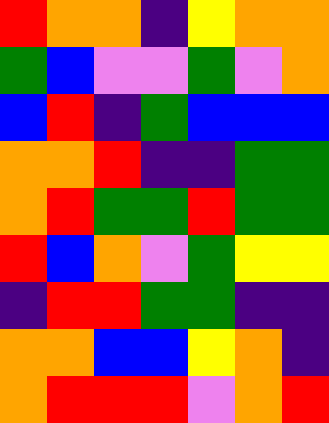[["red", "orange", "orange", "indigo", "yellow", "orange", "orange"], ["green", "blue", "violet", "violet", "green", "violet", "orange"], ["blue", "red", "indigo", "green", "blue", "blue", "blue"], ["orange", "orange", "red", "indigo", "indigo", "green", "green"], ["orange", "red", "green", "green", "red", "green", "green"], ["red", "blue", "orange", "violet", "green", "yellow", "yellow"], ["indigo", "red", "red", "green", "green", "indigo", "indigo"], ["orange", "orange", "blue", "blue", "yellow", "orange", "indigo"], ["orange", "red", "red", "red", "violet", "orange", "red"]]